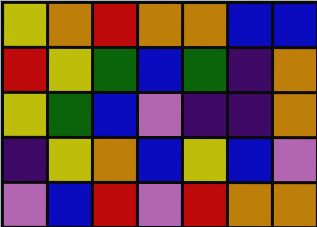[["yellow", "orange", "red", "orange", "orange", "blue", "blue"], ["red", "yellow", "green", "blue", "green", "indigo", "orange"], ["yellow", "green", "blue", "violet", "indigo", "indigo", "orange"], ["indigo", "yellow", "orange", "blue", "yellow", "blue", "violet"], ["violet", "blue", "red", "violet", "red", "orange", "orange"]]